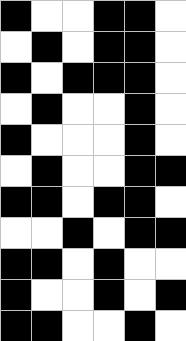[["black", "white", "white", "black", "black", "white"], ["white", "black", "white", "black", "black", "white"], ["black", "white", "black", "black", "black", "white"], ["white", "black", "white", "white", "black", "white"], ["black", "white", "white", "white", "black", "white"], ["white", "black", "white", "white", "black", "black"], ["black", "black", "white", "black", "black", "white"], ["white", "white", "black", "white", "black", "black"], ["black", "black", "white", "black", "white", "white"], ["black", "white", "white", "black", "white", "black"], ["black", "black", "white", "white", "black", "white"]]